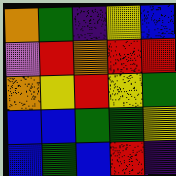[["orange", "green", "indigo", "yellow", "blue"], ["violet", "red", "orange", "red", "red"], ["orange", "yellow", "red", "yellow", "green"], ["blue", "blue", "green", "green", "yellow"], ["blue", "green", "blue", "red", "indigo"]]